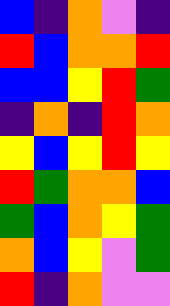[["blue", "indigo", "orange", "violet", "indigo"], ["red", "blue", "orange", "orange", "red"], ["blue", "blue", "yellow", "red", "green"], ["indigo", "orange", "indigo", "red", "orange"], ["yellow", "blue", "yellow", "red", "yellow"], ["red", "green", "orange", "orange", "blue"], ["green", "blue", "orange", "yellow", "green"], ["orange", "blue", "yellow", "violet", "green"], ["red", "indigo", "orange", "violet", "violet"]]